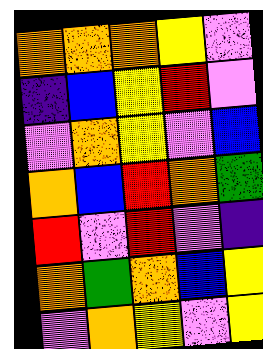[["orange", "orange", "orange", "yellow", "violet"], ["indigo", "blue", "yellow", "red", "violet"], ["violet", "orange", "yellow", "violet", "blue"], ["orange", "blue", "red", "orange", "green"], ["red", "violet", "red", "violet", "indigo"], ["orange", "green", "orange", "blue", "yellow"], ["violet", "orange", "yellow", "violet", "yellow"]]